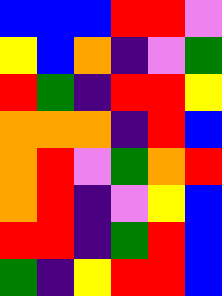[["blue", "blue", "blue", "red", "red", "violet"], ["yellow", "blue", "orange", "indigo", "violet", "green"], ["red", "green", "indigo", "red", "red", "yellow"], ["orange", "orange", "orange", "indigo", "red", "blue"], ["orange", "red", "violet", "green", "orange", "red"], ["orange", "red", "indigo", "violet", "yellow", "blue"], ["red", "red", "indigo", "green", "red", "blue"], ["green", "indigo", "yellow", "red", "red", "blue"]]